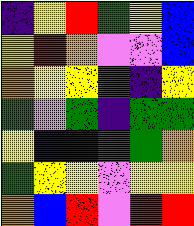[["indigo", "yellow", "red", "green", "yellow", "blue"], ["yellow", "red", "orange", "violet", "violet", "blue"], ["orange", "yellow", "yellow", "green", "indigo", "yellow"], ["green", "violet", "green", "indigo", "green", "green"], ["yellow", "indigo", "indigo", "green", "green", "orange"], ["green", "yellow", "yellow", "violet", "yellow", "yellow"], ["orange", "blue", "red", "violet", "red", "red"]]